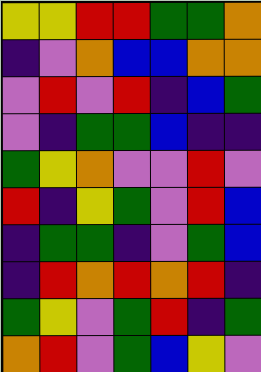[["yellow", "yellow", "red", "red", "green", "green", "orange"], ["indigo", "violet", "orange", "blue", "blue", "orange", "orange"], ["violet", "red", "violet", "red", "indigo", "blue", "green"], ["violet", "indigo", "green", "green", "blue", "indigo", "indigo"], ["green", "yellow", "orange", "violet", "violet", "red", "violet"], ["red", "indigo", "yellow", "green", "violet", "red", "blue"], ["indigo", "green", "green", "indigo", "violet", "green", "blue"], ["indigo", "red", "orange", "red", "orange", "red", "indigo"], ["green", "yellow", "violet", "green", "red", "indigo", "green"], ["orange", "red", "violet", "green", "blue", "yellow", "violet"]]